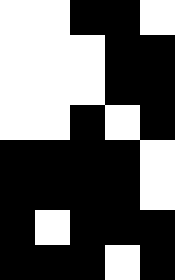[["white", "white", "black", "black", "white"], ["white", "white", "white", "black", "black"], ["white", "white", "white", "black", "black"], ["white", "white", "black", "white", "black"], ["black", "black", "black", "black", "white"], ["black", "black", "black", "black", "white"], ["black", "white", "black", "black", "black"], ["black", "black", "black", "white", "black"]]